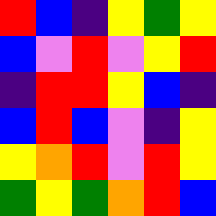[["red", "blue", "indigo", "yellow", "green", "yellow"], ["blue", "violet", "red", "violet", "yellow", "red"], ["indigo", "red", "red", "yellow", "blue", "indigo"], ["blue", "red", "blue", "violet", "indigo", "yellow"], ["yellow", "orange", "red", "violet", "red", "yellow"], ["green", "yellow", "green", "orange", "red", "blue"]]